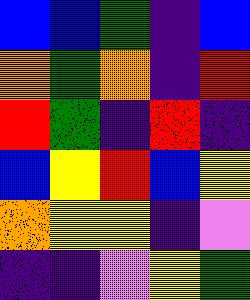[["blue", "blue", "green", "indigo", "blue"], ["orange", "green", "orange", "indigo", "red"], ["red", "green", "indigo", "red", "indigo"], ["blue", "yellow", "red", "blue", "yellow"], ["orange", "yellow", "yellow", "indigo", "violet"], ["indigo", "indigo", "violet", "yellow", "green"]]